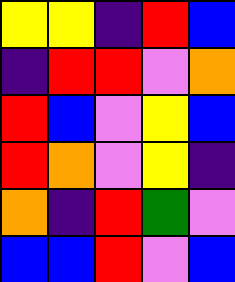[["yellow", "yellow", "indigo", "red", "blue"], ["indigo", "red", "red", "violet", "orange"], ["red", "blue", "violet", "yellow", "blue"], ["red", "orange", "violet", "yellow", "indigo"], ["orange", "indigo", "red", "green", "violet"], ["blue", "blue", "red", "violet", "blue"]]